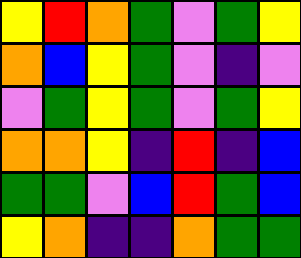[["yellow", "red", "orange", "green", "violet", "green", "yellow"], ["orange", "blue", "yellow", "green", "violet", "indigo", "violet"], ["violet", "green", "yellow", "green", "violet", "green", "yellow"], ["orange", "orange", "yellow", "indigo", "red", "indigo", "blue"], ["green", "green", "violet", "blue", "red", "green", "blue"], ["yellow", "orange", "indigo", "indigo", "orange", "green", "green"]]